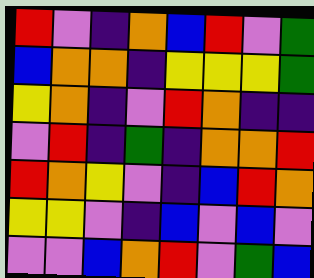[["red", "violet", "indigo", "orange", "blue", "red", "violet", "green"], ["blue", "orange", "orange", "indigo", "yellow", "yellow", "yellow", "green"], ["yellow", "orange", "indigo", "violet", "red", "orange", "indigo", "indigo"], ["violet", "red", "indigo", "green", "indigo", "orange", "orange", "red"], ["red", "orange", "yellow", "violet", "indigo", "blue", "red", "orange"], ["yellow", "yellow", "violet", "indigo", "blue", "violet", "blue", "violet"], ["violet", "violet", "blue", "orange", "red", "violet", "green", "blue"]]